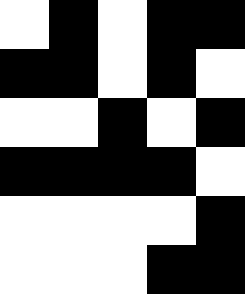[["white", "black", "white", "black", "black"], ["black", "black", "white", "black", "white"], ["white", "white", "black", "white", "black"], ["black", "black", "black", "black", "white"], ["white", "white", "white", "white", "black"], ["white", "white", "white", "black", "black"]]